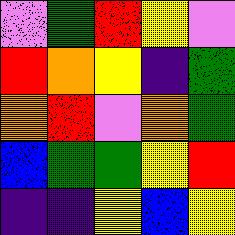[["violet", "green", "red", "yellow", "violet"], ["red", "orange", "yellow", "indigo", "green"], ["orange", "red", "violet", "orange", "green"], ["blue", "green", "green", "yellow", "red"], ["indigo", "indigo", "yellow", "blue", "yellow"]]